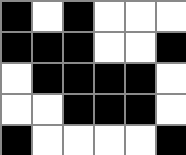[["black", "white", "black", "white", "white", "white"], ["black", "black", "black", "white", "white", "black"], ["white", "black", "black", "black", "black", "white"], ["white", "white", "black", "black", "black", "white"], ["black", "white", "white", "white", "white", "black"]]